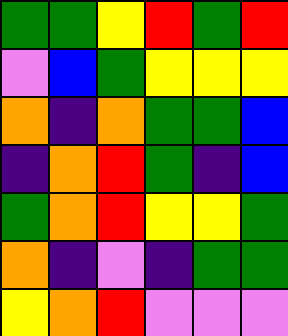[["green", "green", "yellow", "red", "green", "red"], ["violet", "blue", "green", "yellow", "yellow", "yellow"], ["orange", "indigo", "orange", "green", "green", "blue"], ["indigo", "orange", "red", "green", "indigo", "blue"], ["green", "orange", "red", "yellow", "yellow", "green"], ["orange", "indigo", "violet", "indigo", "green", "green"], ["yellow", "orange", "red", "violet", "violet", "violet"]]